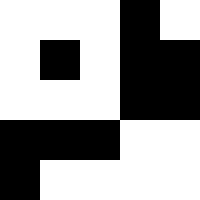[["white", "white", "white", "black", "white"], ["white", "black", "white", "black", "black"], ["white", "white", "white", "black", "black"], ["black", "black", "black", "white", "white"], ["black", "white", "white", "white", "white"]]